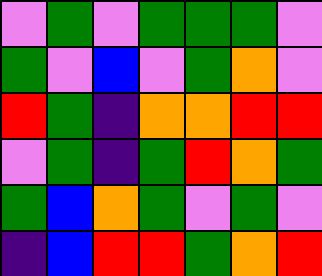[["violet", "green", "violet", "green", "green", "green", "violet"], ["green", "violet", "blue", "violet", "green", "orange", "violet"], ["red", "green", "indigo", "orange", "orange", "red", "red"], ["violet", "green", "indigo", "green", "red", "orange", "green"], ["green", "blue", "orange", "green", "violet", "green", "violet"], ["indigo", "blue", "red", "red", "green", "orange", "red"]]